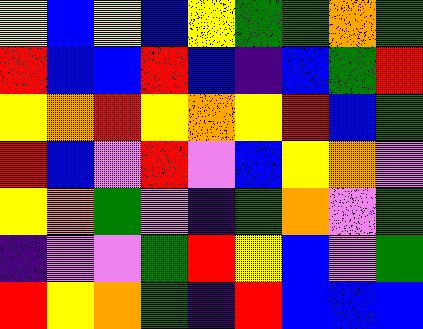[["yellow", "blue", "yellow", "blue", "yellow", "green", "green", "orange", "green"], ["red", "blue", "blue", "red", "blue", "indigo", "blue", "green", "red"], ["yellow", "orange", "red", "yellow", "orange", "yellow", "red", "blue", "green"], ["red", "blue", "violet", "red", "violet", "blue", "yellow", "orange", "violet"], ["yellow", "orange", "green", "violet", "indigo", "green", "orange", "violet", "green"], ["indigo", "violet", "violet", "green", "red", "yellow", "blue", "violet", "green"], ["red", "yellow", "orange", "green", "indigo", "red", "blue", "blue", "blue"]]